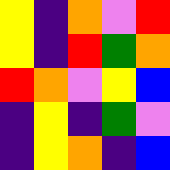[["yellow", "indigo", "orange", "violet", "red"], ["yellow", "indigo", "red", "green", "orange"], ["red", "orange", "violet", "yellow", "blue"], ["indigo", "yellow", "indigo", "green", "violet"], ["indigo", "yellow", "orange", "indigo", "blue"]]